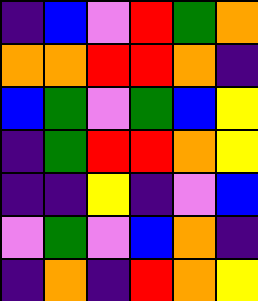[["indigo", "blue", "violet", "red", "green", "orange"], ["orange", "orange", "red", "red", "orange", "indigo"], ["blue", "green", "violet", "green", "blue", "yellow"], ["indigo", "green", "red", "red", "orange", "yellow"], ["indigo", "indigo", "yellow", "indigo", "violet", "blue"], ["violet", "green", "violet", "blue", "orange", "indigo"], ["indigo", "orange", "indigo", "red", "orange", "yellow"]]